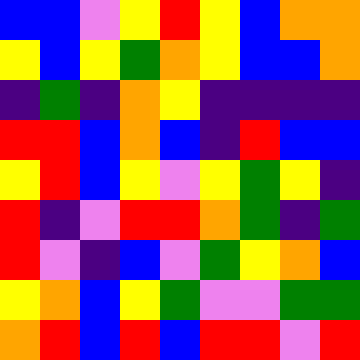[["blue", "blue", "violet", "yellow", "red", "yellow", "blue", "orange", "orange"], ["yellow", "blue", "yellow", "green", "orange", "yellow", "blue", "blue", "orange"], ["indigo", "green", "indigo", "orange", "yellow", "indigo", "indigo", "indigo", "indigo"], ["red", "red", "blue", "orange", "blue", "indigo", "red", "blue", "blue"], ["yellow", "red", "blue", "yellow", "violet", "yellow", "green", "yellow", "indigo"], ["red", "indigo", "violet", "red", "red", "orange", "green", "indigo", "green"], ["red", "violet", "indigo", "blue", "violet", "green", "yellow", "orange", "blue"], ["yellow", "orange", "blue", "yellow", "green", "violet", "violet", "green", "green"], ["orange", "red", "blue", "red", "blue", "red", "red", "violet", "red"]]